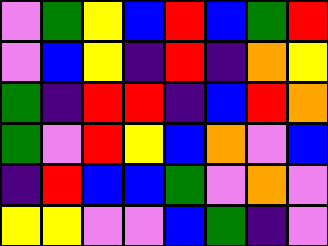[["violet", "green", "yellow", "blue", "red", "blue", "green", "red"], ["violet", "blue", "yellow", "indigo", "red", "indigo", "orange", "yellow"], ["green", "indigo", "red", "red", "indigo", "blue", "red", "orange"], ["green", "violet", "red", "yellow", "blue", "orange", "violet", "blue"], ["indigo", "red", "blue", "blue", "green", "violet", "orange", "violet"], ["yellow", "yellow", "violet", "violet", "blue", "green", "indigo", "violet"]]